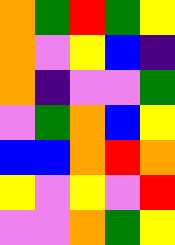[["orange", "green", "red", "green", "yellow"], ["orange", "violet", "yellow", "blue", "indigo"], ["orange", "indigo", "violet", "violet", "green"], ["violet", "green", "orange", "blue", "yellow"], ["blue", "blue", "orange", "red", "orange"], ["yellow", "violet", "yellow", "violet", "red"], ["violet", "violet", "orange", "green", "yellow"]]